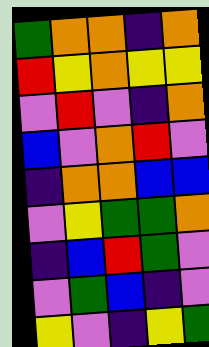[["green", "orange", "orange", "indigo", "orange"], ["red", "yellow", "orange", "yellow", "yellow"], ["violet", "red", "violet", "indigo", "orange"], ["blue", "violet", "orange", "red", "violet"], ["indigo", "orange", "orange", "blue", "blue"], ["violet", "yellow", "green", "green", "orange"], ["indigo", "blue", "red", "green", "violet"], ["violet", "green", "blue", "indigo", "violet"], ["yellow", "violet", "indigo", "yellow", "green"]]